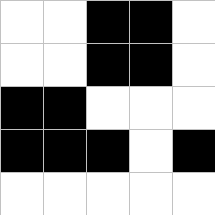[["white", "white", "black", "black", "white"], ["white", "white", "black", "black", "white"], ["black", "black", "white", "white", "white"], ["black", "black", "black", "white", "black"], ["white", "white", "white", "white", "white"]]